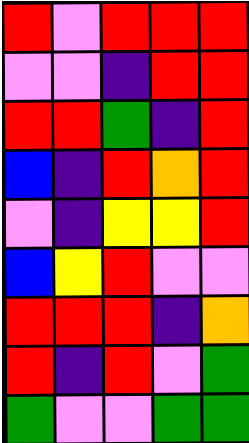[["red", "violet", "red", "red", "red"], ["violet", "violet", "indigo", "red", "red"], ["red", "red", "green", "indigo", "red"], ["blue", "indigo", "red", "orange", "red"], ["violet", "indigo", "yellow", "yellow", "red"], ["blue", "yellow", "red", "violet", "violet"], ["red", "red", "red", "indigo", "orange"], ["red", "indigo", "red", "violet", "green"], ["green", "violet", "violet", "green", "green"]]